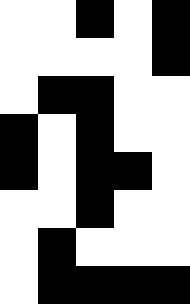[["white", "white", "black", "white", "black"], ["white", "white", "white", "white", "black"], ["white", "black", "black", "white", "white"], ["black", "white", "black", "white", "white"], ["black", "white", "black", "black", "white"], ["white", "white", "black", "white", "white"], ["white", "black", "white", "white", "white"], ["white", "black", "black", "black", "black"]]